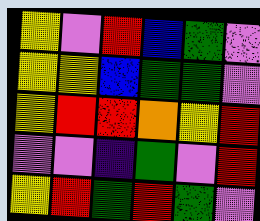[["yellow", "violet", "red", "blue", "green", "violet"], ["yellow", "yellow", "blue", "green", "green", "violet"], ["yellow", "red", "red", "orange", "yellow", "red"], ["violet", "violet", "indigo", "green", "violet", "red"], ["yellow", "red", "green", "red", "green", "violet"]]